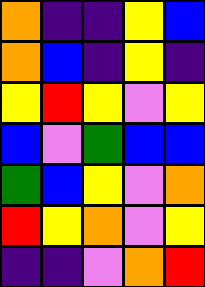[["orange", "indigo", "indigo", "yellow", "blue"], ["orange", "blue", "indigo", "yellow", "indigo"], ["yellow", "red", "yellow", "violet", "yellow"], ["blue", "violet", "green", "blue", "blue"], ["green", "blue", "yellow", "violet", "orange"], ["red", "yellow", "orange", "violet", "yellow"], ["indigo", "indigo", "violet", "orange", "red"]]